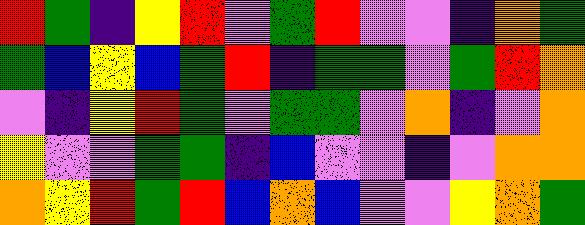[["red", "green", "indigo", "yellow", "red", "violet", "green", "red", "violet", "violet", "indigo", "orange", "green"], ["green", "blue", "yellow", "blue", "green", "red", "indigo", "green", "green", "violet", "green", "red", "orange"], ["violet", "indigo", "yellow", "red", "green", "violet", "green", "green", "violet", "orange", "indigo", "violet", "orange"], ["yellow", "violet", "violet", "green", "green", "indigo", "blue", "violet", "violet", "indigo", "violet", "orange", "orange"], ["orange", "yellow", "red", "green", "red", "blue", "orange", "blue", "violet", "violet", "yellow", "orange", "green"]]